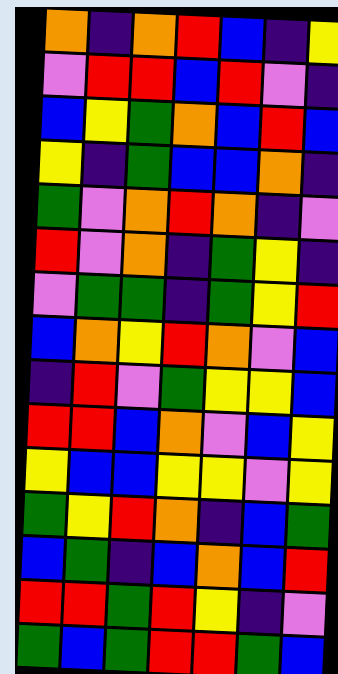[["orange", "indigo", "orange", "red", "blue", "indigo", "yellow"], ["violet", "red", "red", "blue", "red", "violet", "indigo"], ["blue", "yellow", "green", "orange", "blue", "red", "blue"], ["yellow", "indigo", "green", "blue", "blue", "orange", "indigo"], ["green", "violet", "orange", "red", "orange", "indigo", "violet"], ["red", "violet", "orange", "indigo", "green", "yellow", "indigo"], ["violet", "green", "green", "indigo", "green", "yellow", "red"], ["blue", "orange", "yellow", "red", "orange", "violet", "blue"], ["indigo", "red", "violet", "green", "yellow", "yellow", "blue"], ["red", "red", "blue", "orange", "violet", "blue", "yellow"], ["yellow", "blue", "blue", "yellow", "yellow", "violet", "yellow"], ["green", "yellow", "red", "orange", "indigo", "blue", "green"], ["blue", "green", "indigo", "blue", "orange", "blue", "red"], ["red", "red", "green", "red", "yellow", "indigo", "violet"], ["green", "blue", "green", "red", "red", "green", "blue"]]